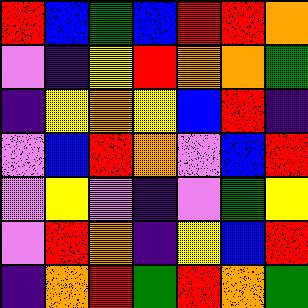[["red", "blue", "green", "blue", "red", "red", "orange"], ["violet", "indigo", "yellow", "red", "orange", "orange", "green"], ["indigo", "yellow", "orange", "yellow", "blue", "red", "indigo"], ["violet", "blue", "red", "orange", "violet", "blue", "red"], ["violet", "yellow", "violet", "indigo", "violet", "green", "yellow"], ["violet", "red", "orange", "indigo", "yellow", "blue", "red"], ["indigo", "orange", "red", "green", "red", "orange", "green"]]